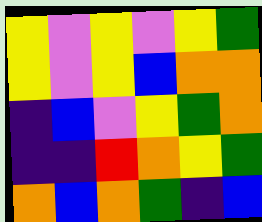[["yellow", "violet", "yellow", "violet", "yellow", "green"], ["yellow", "violet", "yellow", "blue", "orange", "orange"], ["indigo", "blue", "violet", "yellow", "green", "orange"], ["indigo", "indigo", "red", "orange", "yellow", "green"], ["orange", "blue", "orange", "green", "indigo", "blue"]]